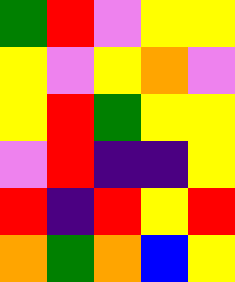[["green", "red", "violet", "yellow", "yellow"], ["yellow", "violet", "yellow", "orange", "violet"], ["yellow", "red", "green", "yellow", "yellow"], ["violet", "red", "indigo", "indigo", "yellow"], ["red", "indigo", "red", "yellow", "red"], ["orange", "green", "orange", "blue", "yellow"]]